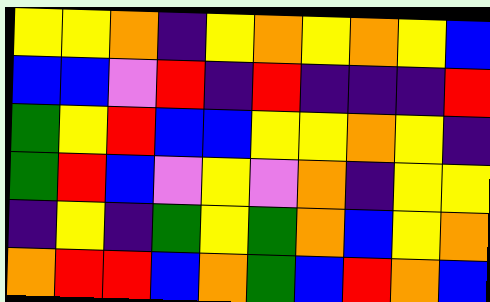[["yellow", "yellow", "orange", "indigo", "yellow", "orange", "yellow", "orange", "yellow", "blue"], ["blue", "blue", "violet", "red", "indigo", "red", "indigo", "indigo", "indigo", "red"], ["green", "yellow", "red", "blue", "blue", "yellow", "yellow", "orange", "yellow", "indigo"], ["green", "red", "blue", "violet", "yellow", "violet", "orange", "indigo", "yellow", "yellow"], ["indigo", "yellow", "indigo", "green", "yellow", "green", "orange", "blue", "yellow", "orange"], ["orange", "red", "red", "blue", "orange", "green", "blue", "red", "orange", "blue"]]